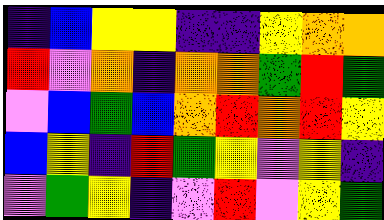[["indigo", "blue", "yellow", "yellow", "indigo", "indigo", "yellow", "orange", "orange"], ["red", "violet", "orange", "indigo", "orange", "orange", "green", "red", "green"], ["violet", "blue", "green", "blue", "orange", "red", "orange", "red", "yellow"], ["blue", "yellow", "indigo", "red", "green", "yellow", "violet", "yellow", "indigo"], ["violet", "green", "yellow", "indigo", "violet", "red", "violet", "yellow", "green"]]